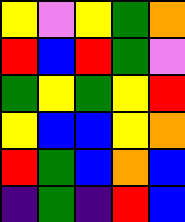[["yellow", "violet", "yellow", "green", "orange"], ["red", "blue", "red", "green", "violet"], ["green", "yellow", "green", "yellow", "red"], ["yellow", "blue", "blue", "yellow", "orange"], ["red", "green", "blue", "orange", "blue"], ["indigo", "green", "indigo", "red", "blue"]]